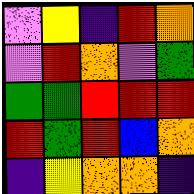[["violet", "yellow", "indigo", "red", "orange"], ["violet", "red", "orange", "violet", "green"], ["green", "green", "red", "red", "red"], ["red", "green", "red", "blue", "orange"], ["indigo", "yellow", "orange", "orange", "indigo"]]